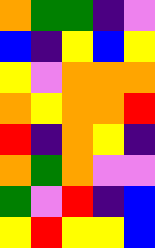[["orange", "green", "green", "indigo", "violet"], ["blue", "indigo", "yellow", "blue", "yellow"], ["yellow", "violet", "orange", "orange", "orange"], ["orange", "yellow", "orange", "orange", "red"], ["red", "indigo", "orange", "yellow", "indigo"], ["orange", "green", "orange", "violet", "violet"], ["green", "violet", "red", "indigo", "blue"], ["yellow", "red", "yellow", "yellow", "blue"]]